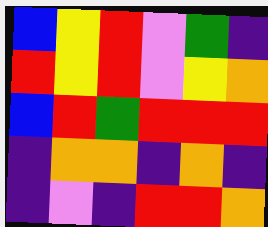[["blue", "yellow", "red", "violet", "green", "indigo"], ["red", "yellow", "red", "violet", "yellow", "orange"], ["blue", "red", "green", "red", "red", "red"], ["indigo", "orange", "orange", "indigo", "orange", "indigo"], ["indigo", "violet", "indigo", "red", "red", "orange"]]